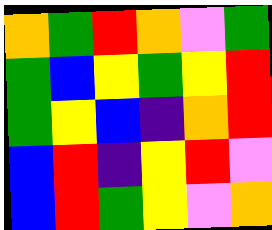[["orange", "green", "red", "orange", "violet", "green"], ["green", "blue", "yellow", "green", "yellow", "red"], ["green", "yellow", "blue", "indigo", "orange", "red"], ["blue", "red", "indigo", "yellow", "red", "violet"], ["blue", "red", "green", "yellow", "violet", "orange"]]